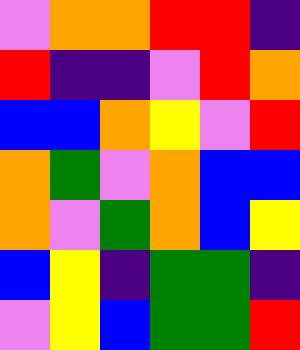[["violet", "orange", "orange", "red", "red", "indigo"], ["red", "indigo", "indigo", "violet", "red", "orange"], ["blue", "blue", "orange", "yellow", "violet", "red"], ["orange", "green", "violet", "orange", "blue", "blue"], ["orange", "violet", "green", "orange", "blue", "yellow"], ["blue", "yellow", "indigo", "green", "green", "indigo"], ["violet", "yellow", "blue", "green", "green", "red"]]